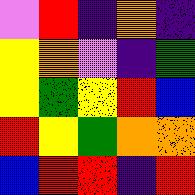[["violet", "red", "indigo", "orange", "indigo"], ["yellow", "orange", "violet", "indigo", "green"], ["yellow", "green", "yellow", "red", "blue"], ["red", "yellow", "green", "orange", "orange"], ["blue", "red", "red", "indigo", "red"]]